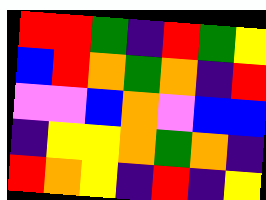[["red", "red", "green", "indigo", "red", "green", "yellow"], ["blue", "red", "orange", "green", "orange", "indigo", "red"], ["violet", "violet", "blue", "orange", "violet", "blue", "blue"], ["indigo", "yellow", "yellow", "orange", "green", "orange", "indigo"], ["red", "orange", "yellow", "indigo", "red", "indigo", "yellow"]]